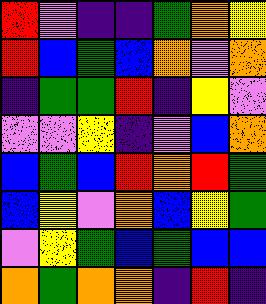[["red", "violet", "indigo", "indigo", "green", "orange", "yellow"], ["red", "blue", "green", "blue", "orange", "violet", "orange"], ["indigo", "green", "green", "red", "indigo", "yellow", "violet"], ["violet", "violet", "yellow", "indigo", "violet", "blue", "orange"], ["blue", "green", "blue", "red", "orange", "red", "green"], ["blue", "yellow", "violet", "orange", "blue", "yellow", "green"], ["violet", "yellow", "green", "blue", "green", "blue", "blue"], ["orange", "green", "orange", "orange", "indigo", "red", "indigo"]]